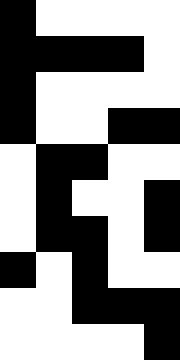[["black", "white", "white", "white", "white"], ["black", "black", "black", "black", "white"], ["black", "white", "white", "white", "white"], ["black", "white", "white", "black", "black"], ["white", "black", "black", "white", "white"], ["white", "black", "white", "white", "black"], ["white", "black", "black", "white", "black"], ["black", "white", "black", "white", "white"], ["white", "white", "black", "black", "black"], ["white", "white", "white", "white", "black"]]